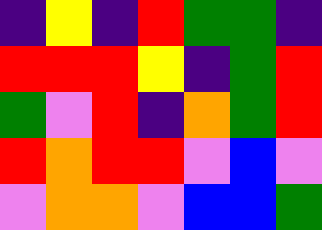[["indigo", "yellow", "indigo", "red", "green", "green", "indigo"], ["red", "red", "red", "yellow", "indigo", "green", "red"], ["green", "violet", "red", "indigo", "orange", "green", "red"], ["red", "orange", "red", "red", "violet", "blue", "violet"], ["violet", "orange", "orange", "violet", "blue", "blue", "green"]]